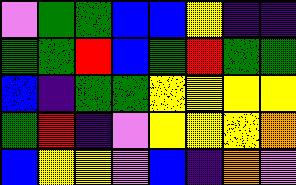[["violet", "green", "green", "blue", "blue", "yellow", "indigo", "indigo"], ["green", "green", "red", "blue", "green", "red", "green", "green"], ["blue", "indigo", "green", "green", "yellow", "yellow", "yellow", "yellow"], ["green", "red", "indigo", "violet", "yellow", "yellow", "yellow", "orange"], ["blue", "yellow", "yellow", "violet", "blue", "indigo", "orange", "violet"]]